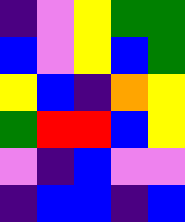[["indigo", "violet", "yellow", "green", "green"], ["blue", "violet", "yellow", "blue", "green"], ["yellow", "blue", "indigo", "orange", "yellow"], ["green", "red", "red", "blue", "yellow"], ["violet", "indigo", "blue", "violet", "violet"], ["indigo", "blue", "blue", "indigo", "blue"]]